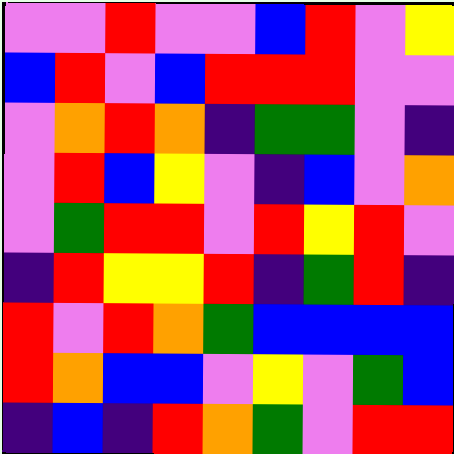[["violet", "violet", "red", "violet", "violet", "blue", "red", "violet", "yellow"], ["blue", "red", "violet", "blue", "red", "red", "red", "violet", "violet"], ["violet", "orange", "red", "orange", "indigo", "green", "green", "violet", "indigo"], ["violet", "red", "blue", "yellow", "violet", "indigo", "blue", "violet", "orange"], ["violet", "green", "red", "red", "violet", "red", "yellow", "red", "violet"], ["indigo", "red", "yellow", "yellow", "red", "indigo", "green", "red", "indigo"], ["red", "violet", "red", "orange", "green", "blue", "blue", "blue", "blue"], ["red", "orange", "blue", "blue", "violet", "yellow", "violet", "green", "blue"], ["indigo", "blue", "indigo", "red", "orange", "green", "violet", "red", "red"]]